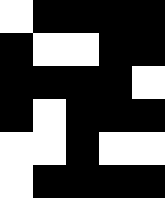[["white", "black", "black", "black", "black"], ["black", "white", "white", "black", "black"], ["black", "black", "black", "black", "white"], ["black", "white", "black", "black", "black"], ["white", "white", "black", "white", "white"], ["white", "black", "black", "black", "black"]]